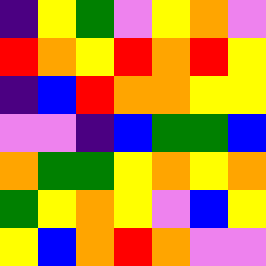[["indigo", "yellow", "green", "violet", "yellow", "orange", "violet"], ["red", "orange", "yellow", "red", "orange", "red", "yellow"], ["indigo", "blue", "red", "orange", "orange", "yellow", "yellow"], ["violet", "violet", "indigo", "blue", "green", "green", "blue"], ["orange", "green", "green", "yellow", "orange", "yellow", "orange"], ["green", "yellow", "orange", "yellow", "violet", "blue", "yellow"], ["yellow", "blue", "orange", "red", "orange", "violet", "violet"]]